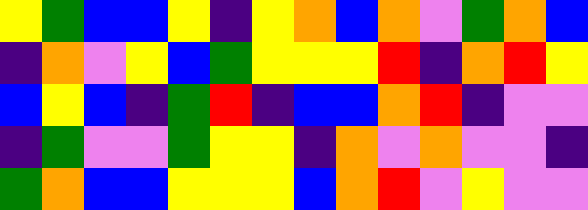[["yellow", "green", "blue", "blue", "yellow", "indigo", "yellow", "orange", "blue", "orange", "violet", "green", "orange", "blue"], ["indigo", "orange", "violet", "yellow", "blue", "green", "yellow", "yellow", "yellow", "red", "indigo", "orange", "red", "yellow"], ["blue", "yellow", "blue", "indigo", "green", "red", "indigo", "blue", "blue", "orange", "red", "indigo", "violet", "violet"], ["indigo", "green", "violet", "violet", "green", "yellow", "yellow", "indigo", "orange", "violet", "orange", "violet", "violet", "indigo"], ["green", "orange", "blue", "blue", "yellow", "yellow", "yellow", "blue", "orange", "red", "violet", "yellow", "violet", "violet"]]